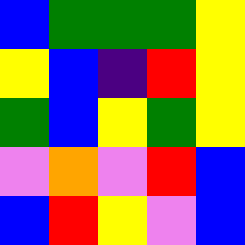[["blue", "green", "green", "green", "yellow"], ["yellow", "blue", "indigo", "red", "yellow"], ["green", "blue", "yellow", "green", "yellow"], ["violet", "orange", "violet", "red", "blue"], ["blue", "red", "yellow", "violet", "blue"]]